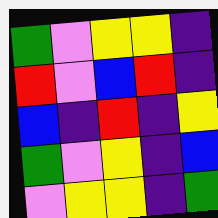[["green", "violet", "yellow", "yellow", "indigo"], ["red", "violet", "blue", "red", "indigo"], ["blue", "indigo", "red", "indigo", "yellow"], ["green", "violet", "yellow", "indigo", "blue"], ["violet", "yellow", "yellow", "indigo", "green"]]